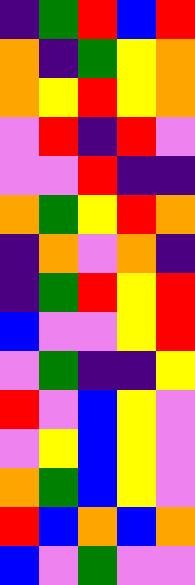[["indigo", "green", "red", "blue", "red"], ["orange", "indigo", "green", "yellow", "orange"], ["orange", "yellow", "red", "yellow", "orange"], ["violet", "red", "indigo", "red", "violet"], ["violet", "violet", "red", "indigo", "indigo"], ["orange", "green", "yellow", "red", "orange"], ["indigo", "orange", "violet", "orange", "indigo"], ["indigo", "green", "red", "yellow", "red"], ["blue", "violet", "violet", "yellow", "red"], ["violet", "green", "indigo", "indigo", "yellow"], ["red", "violet", "blue", "yellow", "violet"], ["violet", "yellow", "blue", "yellow", "violet"], ["orange", "green", "blue", "yellow", "violet"], ["red", "blue", "orange", "blue", "orange"], ["blue", "violet", "green", "violet", "violet"]]